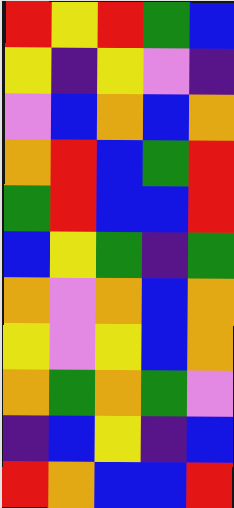[["red", "yellow", "red", "green", "blue"], ["yellow", "indigo", "yellow", "violet", "indigo"], ["violet", "blue", "orange", "blue", "orange"], ["orange", "red", "blue", "green", "red"], ["green", "red", "blue", "blue", "red"], ["blue", "yellow", "green", "indigo", "green"], ["orange", "violet", "orange", "blue", "orange"], ["yellow", "violet", "yellow", "blue", "orange"], ["orange", "green", "orange", "green", "violet"], ["indigo", "blue", "yellow", "indigo", "blue"], ["red", "orange", "blue", "blue", "red"]]